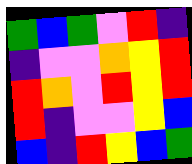[["green", "blue", "green", "violet", "red", "indigo"], ["indigo", "violet", "violet", "orange", "yellow", "red"], ["red", "orange", "violet", "red", "yellow", "red"], ["red", "indigo", "violet", "violet", "yellow", "blue"], ["blue", "indigo", "red", "yellow", "blue", "green"]]